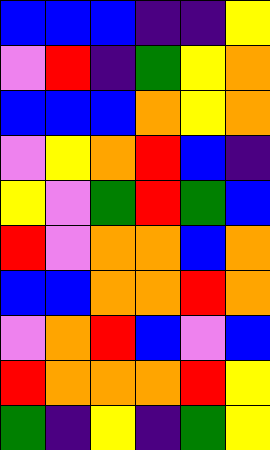[["blue", "blue", "blue", "indigo", "indigo", "yellow"], ["violet", "red", "indigo", "green", "yellow", "orange"], ["blue", "blue", "blue", "orange", "yellow", "orange"], ["violet", "yellow", "orange", "red", "blue", "indigo"], ["yellow", "violet", "green", "red", "green", "blue"], ["red", "violet", "orange", "orange", "blue", "orange"], ["blue", "blue", "orange", "orange", "red", "orange"], ["violet", "orange", "red", "blue", "violet", "blue"], ["red", "orange", "orange", "orange", "red", "yellow"], ["green", "indigo", "yellow", "indigo", "green", "yellow"]]